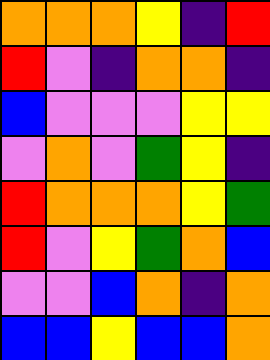[["orange", "orange", "orange", "yellow", "indigo", "red"], ["red", "violet", "indigo", "orange", "orange", "indigo"], ["blue", "violet", "violet", "violet", "yellow", "yellow"], ["violet", "orange", "violet", "green", "yellow", "indigo"], ["red", "orange", "orange", "orange", "yellow", "green"], ["red", "violet", "yellow", "green", "orange", "blue"], ["violet", "violet", "blue", "orange", "indigo", "orange"], ["blue", "blue", "yellow", "blue", "blue", "orange"]]